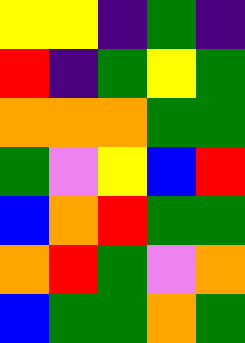[["yellow", "yellow", "indigo", "green", "indigo"], ["red", "indigo", "green", "yellow", "green"], ["orange", "orange", "orange", "green", "green"], ["green", "violet", "yellow", "blue", "red"], ["blue", "orange", "red", "green", "green"], ["orange", "red", "green", "violet", "orange"], ["blue", "green", "green", "orange", "green"]]